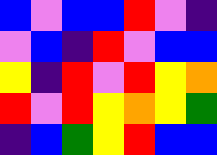[["blue", "violet", "blue", "blue", "red", "violet", "indigo"], ["violet", "blue", "indigo", "red", "violet", "blue", "blue"], ["yellow", "indigo", "red", "violet", "red", "yellow", "orange"], ["red", "violet", "red", "yellow", "orange", "yellow", "green"], ["indigo", "blue", "green", "yellow", "red", "blue", "blue"]]